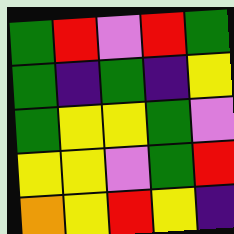[["green", "red", "violet", "red", "green"], ["green", "indigo", "green", "indigo", "yellow"], ["green", "yellow", "yellow", "green", "violet"], ["yellow", "yellow", "violet", "green", "red"], ["orange", "yellow", "red", "yellow", "indigo"]]